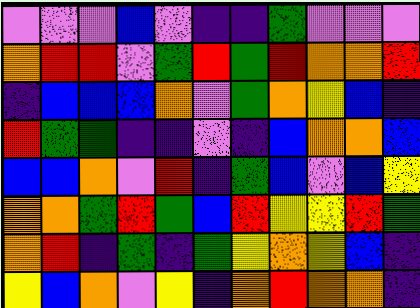[["violet", "violet", "violet", "blue", "violet", "indigo", "indigo", "green", "violet", "violet", "violet"], ["orange", "red", "red", "violet", "green", "red", "green", "red", "orange", "orange", "red"], ["indigo", "blue", "blue", "blue", "orange", "violet", "green", "orange", "yellow", "blue", "indigo"], ["red", "green", "green", "indigo", "indigo", "violet", "indigo", "blue", "orange", "orange", "blue"], ["blue", "blue", "orange", "violet", "red", "indigo", "green", "blue", "violet", "blue", "yellow"], ["orange", "orange", "green", "red", "green", "blue", "red", "yellow", "yellow", "red", "green"], ["orange", "red", "indigo", "green", "indigo", "green", "yellow", "orange", "yellow", "blue", "indigo"], ["yellow", "blue", "orange", "violet", "yellow", "indigo", "orange", "red", "orange", "orange", "indigo"]]